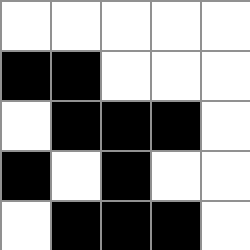[["white", "white", "white", "white", "white"], ["black", "black", "white", "white", "white"], ["white", "black", "black", "black", "white"], ["black", "white", "black", "white", "white"], ["white", "black", "black", "black", "white"]]